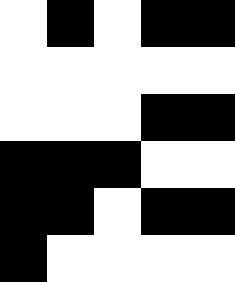[["white", "black", "white", "black", "black"], ["white", "white", "white", "white", "white"], ["white", "white", "white", "black", "black"], ["black", "black", "black", "white", "white"], ["black", "black", "white", "black", "black"], ["black", "white", "white", "white", "white"]]